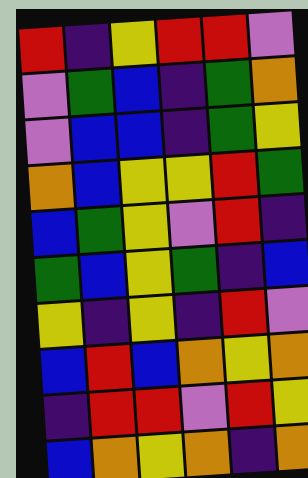[["red", "indigo", "yellow", "red", "red", "violet"], ["violet", "green", "blue", "indigo", "green", "orange"], ["violet", "blue", "blue", "indigo", "green", "yellow"], ["orange", "blue", "yellow", "yellow", "red", "green"], ["blue", "green", "yellow", "violet", "red", "indigo"], ["green", "blue", "yellow", "green", "indigo", "blue"], ["yellow", "indigo", "yellow", "indigo", "red", "violet"], ["blue", "red", "blue", "orange", "yellow", "orange"], ["indigo", "red", "red", "violet", "red", "yellow"], ["blue", "orange", "yellow", "orange", "indigo", "orange"]]